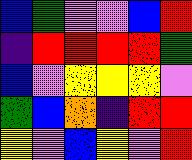[["blue", "green", "violet", "violet", "blue", "red"], ["indigo", "red", "red", "red", "red", "green"], ["blue", "violet", "yellow", "yellow", "yellow", "violet"], ["green", "blue", "orange", "indigo", "red", "red"], ["yellow", "violet", "blue", "yellow", "violet", "red"]]